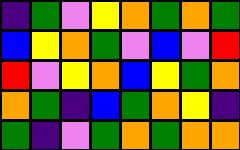[["indigo", "green", "violet", "yellow", "orange", "green", "orange", "green"], ["blue", "yellow", "orange", "green", "violet", "blue", "violet", "red"], ["red", "violet", "yellow", "orange", "blue", "yellow", "green", "orange"], ["orange", "green", "indigo", "blue", "green", "orange", "yellow", "indigo"], ["green", "indigo", "violet", "green", "orange", "green", "orange", "orange"]]